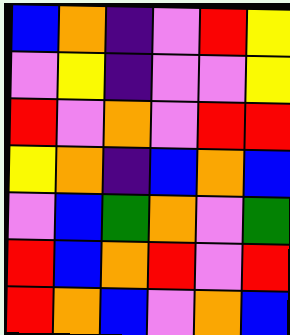[["blue", "orange", "indigo", "violet", "red", "yellow"], ["violet", "yellow", "indigo", "violet", "violet", "yellow"], ["red", "violet", "orange", "violet", "red", "red"], ["yellow", "orange", "indigo", "blue", "orange", "blue"], ["violet", "blue", "green", "orange", "violet", "green"], ["red", "blue", "orange", "red", "violet", "red"], ["red", "orange", "blue", "violet", "orange", "blue"]]